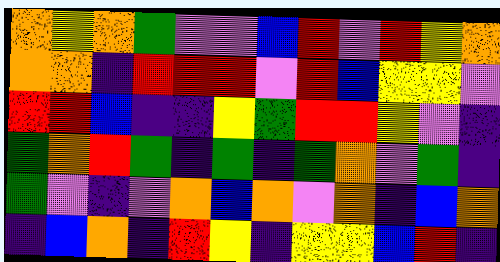[["orange", "yellow", "orange", "green", "violet", "violet", "blue", "red", "violet", "red", "yellow", "orange"], ["orange", "orange", "indigo", "red", "red", "red", "violet", "red", "blue", "yellow", "yellow", "violet"], ["red", "red", "blue", "indigo", "indigo", "yellow", "green", "red", "red", "yellow", "violet", "indigo"], ["green", "orange", "red", "green", "indigo", "green", "indigo", "green", "orange", "violet", "green", "indigo"], ["green", "violet", "indigo", "violet", "orange", "blue", "orange", "violet", "orange", "indigo", "blue", "orange"], ["indigo", "blue", "orange", "indigo", "red", "yellow", "indigo", "yellow", "yellow", "blue", "red", "indigo"]]